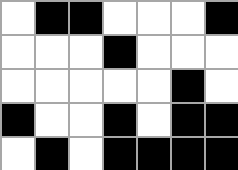[["white", "black", "black", "white", "white", "white", "black"], ["white", "white", "white", "black", "white", "white", "white"], ["white", "white", "white", "white", "white", "black", "white"], ["black", "white", "white", "black", "white", "black", "black"], ["white", "black", "white", "black", "black", "black", "black"]]